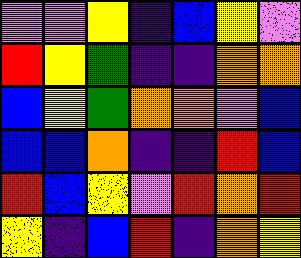[["violet", "violet", "yellow", "indigo", "blue", "yellow", "violet"], ["red", "yellow", "green", "indigo", "indigo", "orange", "orange"], ["blue", "yellow", "green", "orange", "orange", "violet", "blue"], ["blue", "blue", "orange", "indigo", "indigo", "red", "blue"], ["red", "blue", "yellow", "violet", "red", "orange", "red"], ["yellow", "indigo", "blue", "red", "indigo", "orange", "yellow"]]